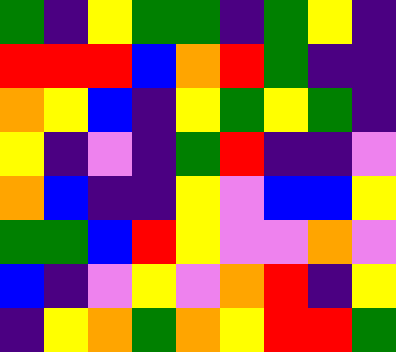[["green", "indigo", "yellow", "green", "green", "indigo", "green", "yellow", "indigo"], ["red", "red", "red", "blue", "orange", "red", "green", "indigo", "indigo"], ["orange", "yellow", "blue", "indigo", "yellow", "green", "yellow", "green", "indigo"], ["yellow", "indigo", "violet", "indigo", "green", "red", "indigo", "indigo", "violet"], ["orange", "blue", "indigo", "indigo", "yellow", "violet", "blue", "blue", "yellow"], ["green", "green", "blue", "red", "yellow", "violet", "violet", "orange", "violet"], ["blue", "indigo", "violet", "yellow", "violet", "orange", "red", "indigo", "yellow"], ["indigo", "yellow", "orange", "green", "orange", "yellow", "red", "red", "green"]]